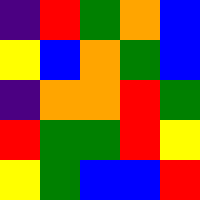[["indigo", "red", "green", "orange", "blue"], ["yellow", "blue", "orange", "green", "blue"], ["indigo", "orange", "orange", "red", "green"], ["red", "green", "green", "red", "yellow"], ["yellow", "green", "blue", "blue", "red"]]